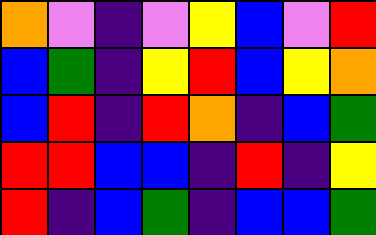[["orange", "violet", "indigo", "violet", "yellow", "blue", "violet", "red"], ["blue", "green", "indigo", "yellow", "red", "blue", "yellow", "orange"], ["blue", "red", "indigo", "red", "orange", "indigo", "blue", "green"], ["red", "red", "blue", "blue", "indigo", "red", "indigo", "yellow"], ["red", "indigo", "blue", "green", "indigo", "blue", "blue", "green"]]